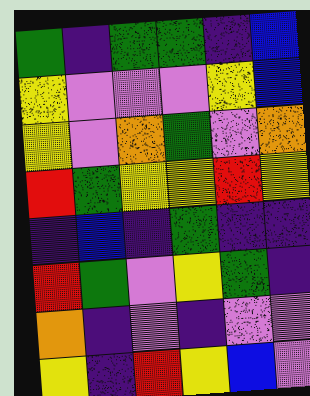[["green", "indigo", "green", "green", "indigo", "blue"], ["yellow", "violet", "violet", "violet", "yellow", "blue"], ["yellow", "violet", "orange", "green", "violet", "orange"], ["red", "green", "yellow", "yellow", "red", "yellow"], ["indigo", "blue", "indigo", "green", "indigo", "indigo"], ["red", "green", "violet", "yellow", "green", "indigo"], ["orange", "indigo", "violet", "indigo", "violet", "violet"], ["yellow", "indigo", "red", "yellow", "blue", "violet"]]